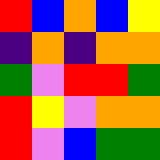[["red", "blue", "orange", "blue", "yellow"], ["indigo", "orange", "indigo", "orange", "orange"], ["green", "violet", "red", "red", "green"], ["red", "yellow", "violet", "orange", "orange"], ["red", "violet", "blue", "green", "green"]]